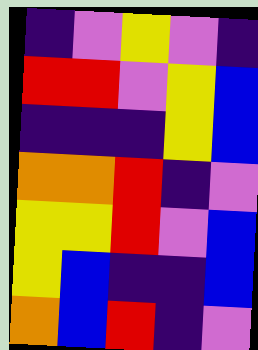[["indigo", "violet", "yellow", "violet", "indigo"], ["red", "red", "violet", "yellow", "blue"], ["indigo", "indigo", "indigo", "yellow", "blue"], ["orange", "orange", "red", "indigo", "violet"], ["yellow", "yellow", "red", "violet", "blue"], ["yellow", "blue", "indigo", "indigo", "blue"], ["orange", "blue", "red", "indigo", "violet"]]